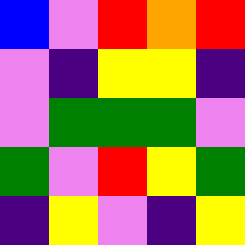[["blue", "violet", "red", "orange", "red"], ["violet", "indigo", "yellow", "yellow", "indigo"], ["violet", "green", "green", "green", "violet"], ["green", "violet", "red", "yellow", "green"], ["indigo", "yellow", "violet", "indigo", "yellow"]]